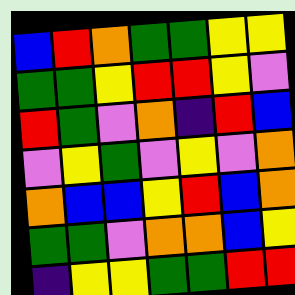[["blue", "red", "orange", "green", "green", "yellow", "yellow"], ["green", "green", "yellow", "red", "red", "yellow", "violet"], ["red", "green", "violet", "orange", "indigo", "red", "blue"], ["violet", "yellow", "green", "violet", "yellow", "violet", "orange"], ["orange", "blue", "blue", "yellow", "red", "blue", "orange"], ["green", "green", "violet", "orange", "orange", "blue", "yellow"], ["indigo", "yellow", "yellow", "green", "green", "red", "red"]]